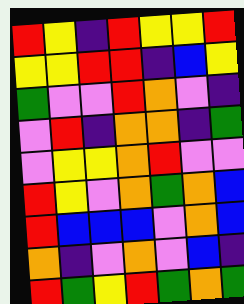[["red", "yellow", "indigo", "red", "yellow", "yellow", "red"], ["yellow", "yellow", "red", "red", "indigo", "blue", "yellow"], ["green", "violet", "violet", "red", "orange", "violet", "indigo"], ["violet", "red", "indigo", "orange", "orange", "indigo", "green"], ["violet", "yellow", "yellow", "orange", "red", "violet", "violet"], ["red", "yellow", "violet", "orange", "green", "orange", "blue"], ["red", "blue", "blue", "blue", "violet", "orange", "blue"], ["orange", "indigo", "violet", "orange", "violet", "blue", "indigo"], ["red", "green", "yellow", "red", "green", "orange", "green"]]